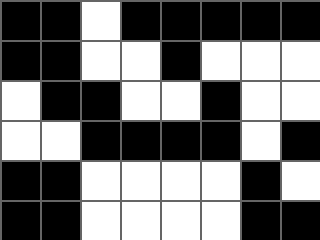[["black", "black", "white", "black", "black", "black", "black", "black"], ["black", "black", "white", "white", "black", "white", "white", "white"], ["white", "black", "black", "white", "white", "black", "white", "white"], ["white", "white", "black", "black", "black", "black", "white", "black"], ["black", "black", "white", "white", "white", "white", "black", "white"], ["black", "black", "white", "white", "white", "white", "black", "black"]]